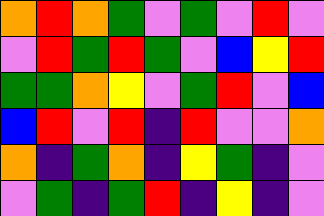[["orange", "red", "orange", "green", "violet", "green", "violet", "red", "violet"], ["violet", "red", "green", "red", "green", "violet", "blue", "yellow", "red"], ["green", "green", "orange", "yellow", "violet", "green", "red", "violet", "blue"], ["blue", "red", "violet", "red", "indigo", "red", "violet", "violet", "orange"], ["orange", "indigo", "green", "orange", "indigo", "yellow", "green", "indigo", "violet"], ["violet", "green", "indigo", "green", "red", "indigo", "yellow", "indigo", "violet"]]